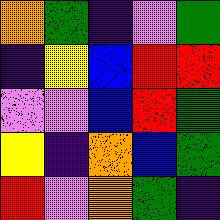[["orange", "green", "indigo", "violet", "green"], ["indigo", "yellow", "blue", "red", "red"], ["violet", "violet", "blue", "red", "green"], ["yellow", "indigo", "orange", "blue", "green"], ["red", "violet", "orange", "green", "indigo"]]